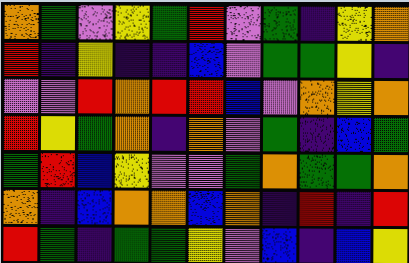[["orange", "green", "violet", "yellow", "green", "red", "violet", "green", "indigo", "yellow", "orange"], ["red", "indigo", "yellow", "indigo", "indigo", "blue", "violet", "green", "green", "yellow", "indigo"], ["violet", "violet", "red", "orange", "red", "red", "blue", "violet", "orange", "yellow", "orange"], ["red", "yellow", "green", "orange", "indigo", "orange", "violet", "green", "indigo", "blue", "green"], ["green", "red", "blue", "yellow", "violet", "violet", "green", "orange", "green", "green", "orange"], ["orange", "indigo", "blue", "orange", "orange", "blue", "orange", "indigo", "red", "indigo", "red"], ["red", "green", "indigo", "green", "green", "yellow", "violet", "blue", "indigo", "blue", "yellow"]]